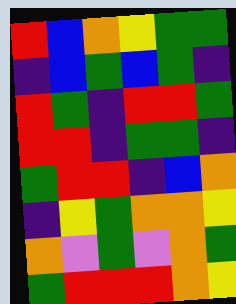[["red", "blue", "orange", "yellow", "green", "green"], ["indigo", "blue", "green", "blue", "green", "indigo"], ["red", "green", "indigo", "red", "red", "green"], ["red", "red", "indigo", "green", "green", "indigo"], ["green", "red", "red", "indigo", "blue", "orange"], ["indigo", "yellow", "green", "orange", "orange", "yellow"], ["orange", "violet", "green", "violet", "orange", "green"], ["green", "red", "red", "red", "orange", "yellow"]]